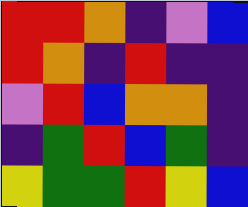[["red", "red", "orange", "indigo", "violet", "blue"], ["red", "orange", "indigo", "red", "indigo", "indigo"], ["violet", "red", "blue", "orange", "orange", "indigo"], ["indigo", "green", "red", "blue", "green", "indigo"], ["yellow", "green", "green", "red", "yellow", "blue"]]